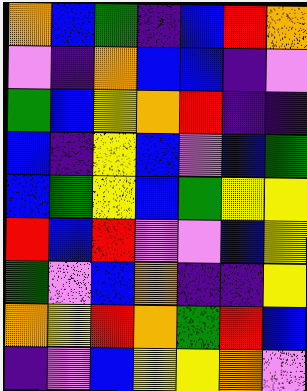[["orange", "blue", "green", "indigo", "blue", "red", "orange"], ["violet", "indigo", "orange", "blue", "blue", "indigo", "violet"], ["green", "blue", "yellow", "orange", "red", "indigo", "indigo"], ["blue", "indigo", "yellow", "blue", "violet", "blue", "green"], ["blue", "green", "yellow", "blue", "green", "yellow", "yellow"], ["red", "blue", "red", "violet", "violet", "blue", "yellow"], ["green", "violet", "blue", "orange", "indigo", "indigo", "yellow"], ["orange", "yellow", "red", "orange", "green", "red", "blue"], ["indigo", "violet", "blue", "yellow", "yellow", "orange", "violet"]]